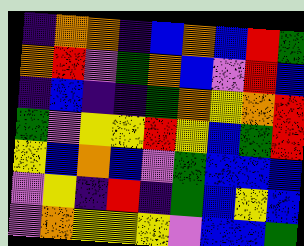[["indigo", "orange", "orange", "indigo", "blue", "orange", "blue", "red", "green"], ["orange", "red", "violet", "green", "orange", "blue", "violet", "red", "blue"], ["indigo", "blue", "indigo", "indigo", "green", "orange", "yellow", "orange", "red"], ["green", "violet", "yellow", "yellow", "red", "yellow", "blue", "green", "red"], ["yellow", "blue", "orange", "blue", "violet", "green", "blue", "blue", "blue"], ["violet", "yellow", "indigo", "red", "indigo", "green", "blue", "yellow", "blue"], ["violet", "orange", "yellow", "yellow", "yellow", "violet", "blue", "blue", "green"]]